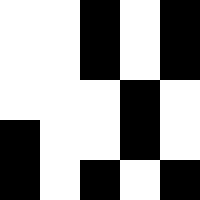[["white", "white", "black", "white", "black"], ["white", "white", "black", "white", "black"], ["white", "white", "white", "black", "white"], ["black", "white", "white", "black", "white"], ["black", "white", "black", "white", "black"]]